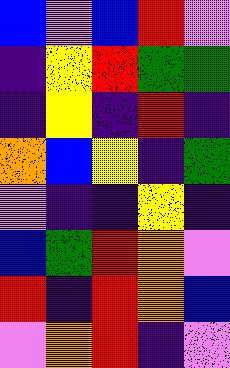[["blue", "violet", "blue", "red", "violet"], ["indigo", "yellow", "red", "green", "green"], ["indigo", "yellow", "indigo", "red", "indigo"], ["orange", "blue", "yellow", "indigo", "green"], ["violet", "indigo", "indigo", "yellow", "indigo"], ["blue", "green", "red", "orange", "violet"], ["red", "indigo", "red", "orange", "blue"], ["violet", "orange", "red", "indigo", "violet"]]